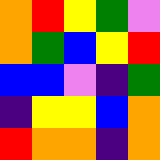[["orange", "red", "yellow", "green", "violet"], ["orange", "green", "blue", "yellow", "red"], ["blue", "blue", "violet", "indigo", "green"], ["indigo", "yellow", "yellow", "blue", "orange"], ["red", "orange", "orange", "indigo", "orange"]]